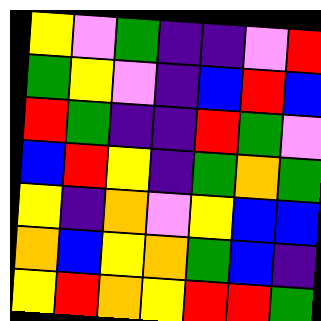[["yellow", "violet", "green", "indigo", "indigo", "violet", "red"], ["green", "yellow", "violet", "indigo", "blue", "red", "blue"], ["red", "green", "indigo", "indigo", "red", "green", "violet"], ["blue", "red", "yellow", "indigo", "green", "orange", "green"], ["yellow", "indigo", "orange", "violet", "yellow", "blue", "blue"], ["orange", "blue", "yellow", "orange", "green", "blue", "indigo"], ["yellow", "red", "orange", "yellow", "red", "red", "green"]]